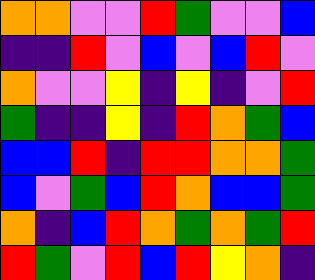[["orange", "orange", "violet", "violet", "red", "green", "violet", "violet", "blue"], ["indigo", "indigo", "red", "violet", "blue", "violet", "blue", "red", "violet"], ["orange", "violet", "violet", "yellow", "indigo", "yellow", "indigo", "violet", "red"], ["green", "indigo", "indigo", "yellow", "indigo", "red", "orange", "green", "blue"], ["blue", "blue", "red", "indigo", "red", "red", "orange", "orange", "green"], ["blue", "violet", "green", "blue", "red", "orange", "blue", "blue", "green"], ["orange", "indigo", "blue", "red", "orange", "green", "orange", "green", "red"], ["red", "green", "violet", "red", "blue", "red", "yellow", "orange", "indigo"]]